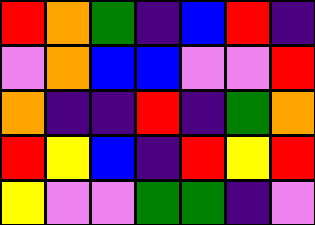[["red", "orange", "green", "indigo", "blue", "red", "indigo"], ["violet", "orange", "blue", "blue", "violet", "violet", "red"], ["orange", "indigo", "indigo", "red", "indigo", "green", "orange"], ["red", "yellow", "blue", "indigo", "red", "yellow", "red"], ["yellow", "violet", "violet", "green", "green", "indigo", "violet"]]